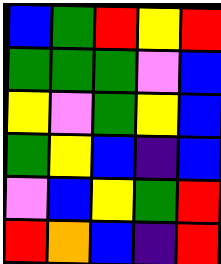[["blue", "green", "red", "yellow", "red"], ["green", "green", "green", "violet", "blue"], ["yellow", "violet", "green", "yellow", "blue"], ["green", "yellow", "blue", "indigo", "blue"], ["violet", "blue", "yellow", "green", "red"], ["red", "orange", "blue", "indigo", "red"]]